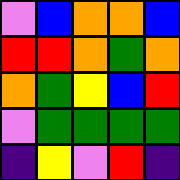[["violet", "blue", "orange", "orange", "blue"], ["red", "red", "orange", "green", "orange"], ["orange", "green", "yellow", "blue", "red"], ["violet", "green", "green", "green", "green"], ["indigo", "yellow", "violet", "red", "indigo"]]